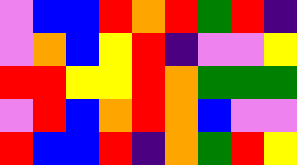[["violet", "blue", "blue", "red", "orange", "red", "green", "red", "indigo"], ["violet", "orange", "blue", "yellow", "red", "indigo", "violet", "violet", "yellow"], ["red", "red", "yellow", "yellow", "red", "orange", "green", "green", "green"], ["violet", "red", "blue", "orange", "red", "orange", "blue", "violet", "violet"], ["red", "blue", "blue", "red", "indigo", "orange", "green", "red", "yellow"]]